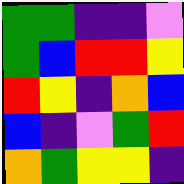[["green", "green", "indigo", "indigo", "violet"], ["green", "blue", "red", "red", "yellow"], ["red", "yellow", "indigo", "orange", "blue"], ["blue", "indigo", "violet", "green", "red"], ["orange", "green", "yellow", "yellow", "indigo"]]